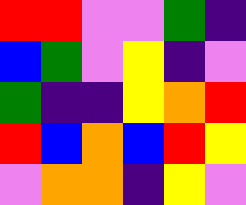[["red", "red", "violet", "violet", "green", "indigo"], ["blue", "green", "violet", "yellow", "indigo", "violet"], ["green", "indigo", "indigo", "yellow", "orange", "red"], ["red", "blue", "orange", "blue", "red", "yellow"], ["violet", "orange", "orange", "indigo", "yellow", "violet"]]